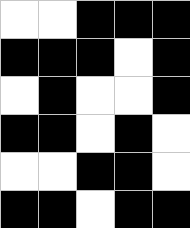[["white", "white", "black", "black", "black"], ["black", "black", "black", "white", "black"], ["white", "black", "white", "white", "black"], ["black", "black", "white", "black", "white"], ["white", "white", "black", "black", "white"], ["black", "black", "white", "black", "black"]]